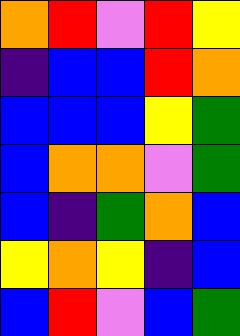[["orange", "red", "violet", "red", "yellow"], ["indigo", "blue", "blue", "red", "orange"], ["blue", "blue", "blue", "yellow", "green"], ["blue", "orange", "orange", "violet", "green"], ["blue", "indigo", "green", "orange", "blue"], ["yellow", "orange", "yellow", "indigo", "blue"], ["blue", "red", "violet", "blue", "green"]]